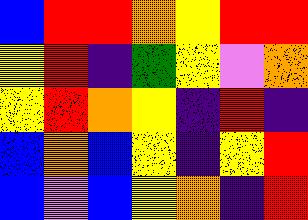[["blue", "red", "red", "orange", "yellow", "red", "red"], ["yellow", "red", "indigo", "green", "yellow", "violet", "orange"], ["yellow", "red", "orange", "yellow", "indigo", "red", "indigo"], ["blue", "orange", "blue", "yellow", "indigo", "yellow", "red"], ["blue", "violet", "blue", "yellow", "orange", "indigo", "red"]]